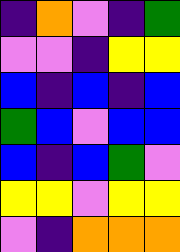[["indigo", "orange", "violet", "indigo", "green"], ["violet", "violet", "indigo", "yellow", "yellow"], ["blue", "indigo", "blue", "indigo", "blue"], ["green", "blue", "violet", "blue", "blue"], ["blue", "indigo", "blue", "green", "violet"], ["yellow", "yellow", "violet", "yellow", "yellow"], ["violet", "indigo", "orange", "orange", "orange"]]